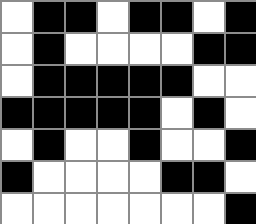[["white", "black", "black", "white", "black", "black", "white", "black"], ["white", "black", "white", "white", "white", "white", "black", "black"], ["white", "black", "black", "black", "black", "black", "white", "white"], ["black", "black", "black", "black", "black", "white", "black", "white"], ["white", "black", "white", "white", "black", "white", "white", "black"], ["black", "white", "white", "white", "white", "black", "black", "white"], ["white", "white", "white", "white", "white", "white", "white", "black"]]